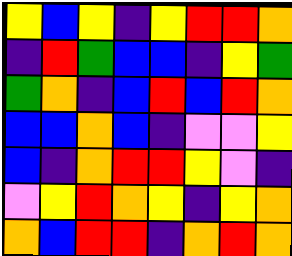[["yellow", "blue", "yellow", "indigo", "yellow", "red", "red", "orange"], ["indigo", "red", "green", "blue", "blue", "indigo", "yellow", "green"], ["green", "orange", "indigo", "blue", "red", "blue", "red", "orange"], ["blue", "blue", "orange", "blue", "indigo", "violet", "violet", "yellow"], ["blue", "indigo", "orange", "red", "red", "yellow", "violet", "indigo"], ["violet", "yellow", "red", "orange", "yellow", "indigo", "yellow", "orange"], ["orange", "blue", "red", "red", "indigo", "orange", "red", "orange"]]